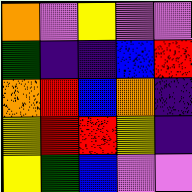[["orange", "violet", "yellow", "violet", "violet"], ["green", "indigo", "indigo", "blue", "red"], ["orange", "red", "blue", "orange", "indigo"], ["yellow", "red", "red", "yellow", "indigo"], ["yellow", "green", "blue", "violet", "violet"]]